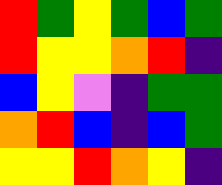[["red", "green", "yellow", "green", "blue", "green"], ["red", "yellow", "yellow", "orange", "red", "indigo"], ["blue", "yellow", "violet", "indigo", "green", "green"], ["orange", "red", "blue", "indigo", "blue", "green"], ["yellow", "yellow", "red", "orange", "yellow", "indigo"]]